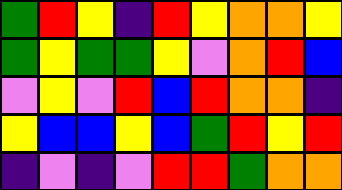[["green", "red", "yellow", "indigo", "red", "yellow", "orange", "orange", "yellow"], ["green", "yellow", "green", "green", "yellow", "violet", "orange", "red", "blue"], ["violet", "yellow", "violet", "red", "blue", "red", "orange", "orange", "indigo"], ["yellow", "blue", "blue", "yellow", "blue", "green", "red", "yellow", "red"], ["indigo", "violet", "indigo", "violet", "red", "red", "green", "orange", "orange"]]